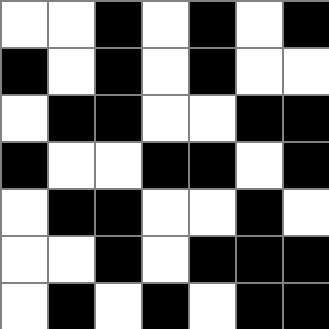[["white", "white", "black", "white", "black", "white", "black"], ["black", "white", "black", "white", "black", "white", "white"], ["white", "black", "black", "white", "white", "black", "black"], ["black", "white", "white", "black", "black", "white", "black"], ["white", "black", "black", "white", "white", "black", "white"], ["white", "white", "black", "white", "black", "black", "black"], ["white", "black", "white", "black", "white", "black", "black"]]